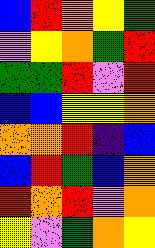[["blue", "red", "orange", "yellow", "green"], ["violet", "yellow", "orange", "green", "red"], ["green", "green", "red", "violet", "red"], ["blue", "blue", "yellow", "yellow", "orange"], ["orange", "orange", "red", "indigo", "blue"], ["blue", "red", "green", "blue", "orange"], ["red", "orange", "red", "violet", "orange"], ["yellow", "violet", "green", "orange", "yellow"]]